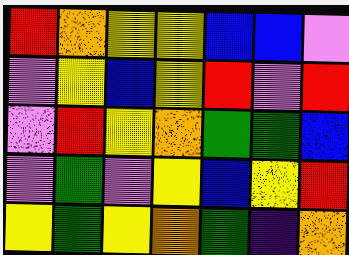[["red", "orange", "yellow", "yellow", "blue", "blue", "violet"], ["violet", "yellow", "blue", "yellow", "red", "violet", "red"], ["violet", "red", "yellow", "orange", "green", "green", "blue"], ["violet", "green", "violet", "yellow", "blue", "yellow", "red"], ["yellow", "green", "yellow", "orange", "green", "indigo", "orange"]]